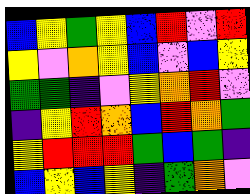[["blue", "yellow", "green", "yellow", "blue", "red", "violet", "red"], ["yellow", "violet", "orange", "yellow", "blue", "violet", "blue", "yellow"], ["green", "green", "indigo", "violet", "yellow", "orange", "red", "violet"], ["indigo", "yellow", "red", "orange", "blue", "red", "orange", "green"], ["yellow", "red", "red", "red", "green", "blue", "green", "indigo"], ["blue", "yellow", "blue", "yellow", "indigo", "green", "orange", "violet"]]